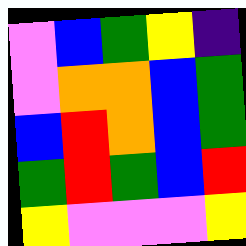[["violet", "blue", "green", "yellow", "indigo"], ["violet", "orange", "orange", "blue", "green"], ["blue", "red", "orange", "blue", "green"], ["green", "red", "green", "blue", "red"], ["yellow", "violet", "violet", "violet", "yellow"]]